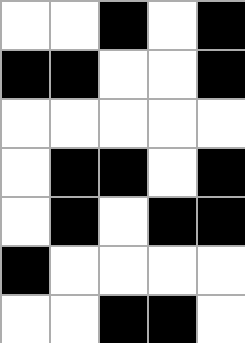[["white", "white", "black", "white", "black"], ["black", "black", "white", "white", "black"], ["white", "white", "white", "white", "white"], ["white", "black", "black", "white", "black"], ["white", "black", "white", "black", "black"], ["black", "white", "white", "white", "white"], ["white", "white", "black", "black", "white"]]